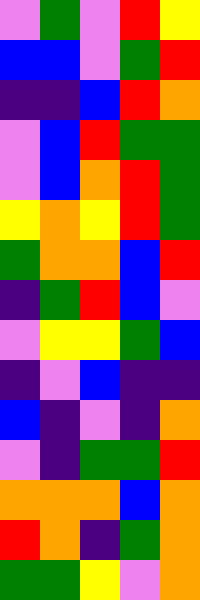[["violet", "green", "violet", "red", "yellow"], ["blue", "blue", "violet", "green", "red"], ["indigo", "indigo", "blue", "red", "orange"], ["violet", "blue", "red", "green", "green"], ["violet", "blue", "orange", "red", "green"], ["yellow", "orange", "yellow", "red", "green"], ["green", "orange", "orange", "blue", "red"], ["indigo", "green", "red", "blue", "violet"], ["violet", "yellow", "yellow", "green", "blue"], ["indigo", "violet", "blue", "indigo", "indigo"], ["blue", "indigo", "violet", "indigo", "orange"], ["violet", "indigo", "green", "green", "red"], ["orange", "orange", "orange", "blue", "orange"], ["red", "orange", "indigo", "green", "orange"], ["green", "green", "yellow", "violet", "orange"]]